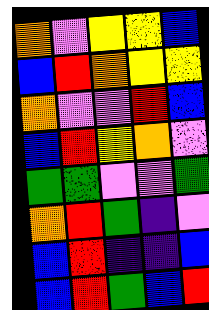[["orange", "violet", "yellow", "yellow", "blue"], ["blue", "red", "orange", "yellow", "yellow"], ["orange", "violet", "violet", "red", "blue"], ["blue", "red", "yellow", "orange", "violet"], ["green", "green", "violet", "violet", "green"], ["orange", "red", "green", "indigo", "violet"], ["blue", "red", "indigo", "indigo", "blue"], ["blue", "red", "green", "blue", "red"]]